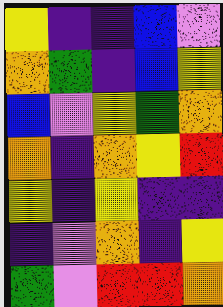[["yellow", "indigo", "indigo", "blue", "violet"], ["orange", "green", "indigo", "blue", "yellow"], ["blue", "violet", "yellow", "green", "orange"], ["orange", "indigo", "orange", "yellow", "red"], ["yellow", "indigo", "yellow", "indigo", "indigo"], ["indigo", "violet", "orange", "indigo", "yellow"], ["green", "violet", "red", "red", "orange"]]